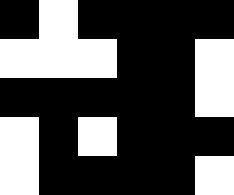[["black", "white", "black", "black", "black", "black"], ["white", "white", "white", "black", "black", "white"], ["black", "black", "black", "black", "black", "white"], ["white", "black", "white", "black", "black", "black"], ["white", "black", "black", "black", "black", "white"]]